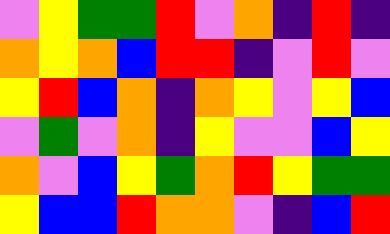[["violet", "yellow", "green", "green", "red", "violet", "orange", "indigo", "red", "indigo"], ["orange", "yellow", "orange", "blue", "red", "red", "indigo", "violet", "red", "violet"], ["yellow", "red", "blue", "orange", "indigo", "orange", "yellow", "violet", "yellow", "blue"], ["violet", "green", "violet", "orange", "indigo", "yellow", "violet", "violet", "blue", "yellow"], ["orange", "violet", "blue", "yellow", "green", "orange", "red", "yellow", "green", "green"], ["yellow", "blue", "blue", "red", "orange", "orange", "violet", "indigo", "blue", "red"]]